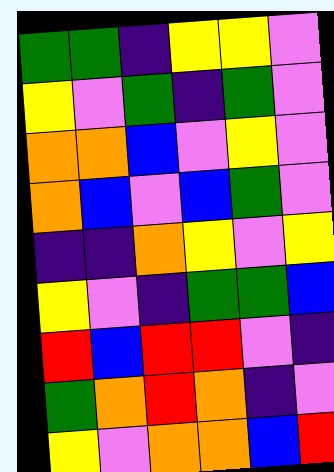[["green", "green", "indigo", "yellow", "yellow", "violet"], ["yellow", "violet", "green", "indigo", "green", "violet"], ["orange", "orange", "blue", "violet", "yellow", "violet"], ["orange", "blue", "violet", "blue", "green", "violet"], ["indigo", "indigo", "orange", "yellow", "violet", "yellow"], ["yellow", "violet", "indigo", "green", "green", "blue"], ["red", "blue", "red", "red", "violet", "indigo"], ["green", "orange", "red", "orange", "indigo", "violet"], ["yellow", "violet", "orange", "orange", "blue", "red"]]